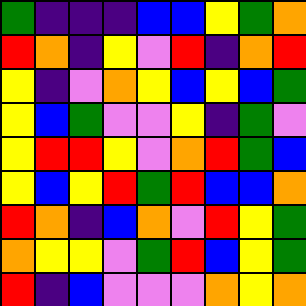[["green", "indigo", "indigo", "indigo", "blue", "blue", "yellow", "green", "orange"], ["red", "orange", "indigo", "yellow", "violet", "red", "indigo", "orange", "red"], ["yellow", "indigo", "violet", "orange", "yellow", "blue", "yellow", "blue", "green"], ["yellow", "blue", "green", "violet", "violet", "yellow", "indigo", "green", "violet"], ["yellow", "red", "red", "yellow", "violet", "orange", "red", "green", "blue"], ["yellow", "blue", "yellow", "red", "green", "red", "blue", "blue", "orange"], ["red", "orange", "indigo", "blue", "orange", "violet", "red", "yellow", "green"], ["orange", "yellow", "yellow", "violet", "green", "red", "blue", "yellow", "green"], ["red", "indigo", "blue", "violet", "violet", "violet", "orange", "yellow", "orange"]]